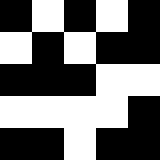[["black", "white", "black", "white", "black"], ["white", "black", "white", "black", "black"], ["black", "black", "black", "white", "white"], ["white", "white", "white", "white", "black"], ["black", "black", "white", "black", "black"]]